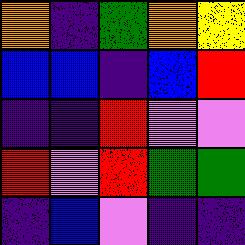[["orange", "indigo", "green", "orange", "yellow"], ["blue", "blue", "indigo", "blue", "red"], ["indigo", "indigo", "red", "violet", "violet"], ["red", "violet", "red", "green", "green"], ["indigo", "blue", "violet", "indigo", "indigo"]]